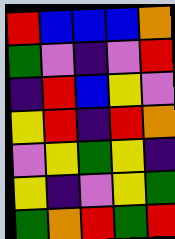[["red", "blue", "blue", "blue", "orange"], ["green", "violet", "indigo", "violet", "red"], ["indigo", "red", "blue", "yellow", "violet"], ["yellow", "red", "indigo", "red", "orange"], ["violet", "yellow", "green", "yellow", "indigo"], ["yellow", "indigo", "violet", "yellow", "green"], ["green", "orange", "red", "green", "red"]]